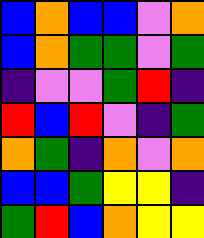[["blue", "orange", "blue", "blue", "violet", "orange"], ["blue", "orange", "green", "green", "violet", "green"], ["indigo", "violet", "violet", "green", "red", "indigo"], ["red", "blue", "red", "violet", "indigo", "green"], ["orange", "green", "indigo", "orange", "violet", "orange"], ["blue", "blue", "green", "yellow", "yellow", "indigo"], ["green", "red", "blue", "orange", "yellow", "yellow"]]